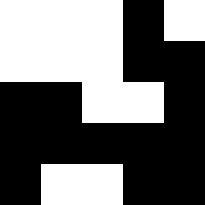[["white", "white", "white", "black", "white"], ["white", "white", "white", "black", "black"], ["black", "black", "white", "white", "black"], ["black", "black", "black", "black", "black"], ["black", "white", "white", "black", "black"]]